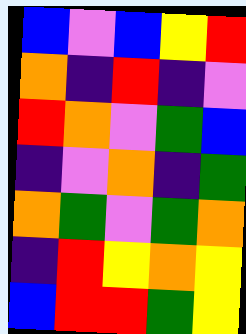[["blue", "violet", "blue", "yellow", "red"], ["orange", "indigo", "red", "indigo", "violet"], ["red", "orange", "violet", "green", "blue"], ["indigo", "violet", "orange", "indigo", "green"], ["orange", "green", "violet", "green", "orange"], ["indigo", "red", "yellow", "orange", "yellow"], ["blue", "red", "red", "green", "yellow"]]